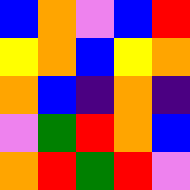[["blue", "orange", "violet", "blue", "red"], ["yellow", "orange", "blue", "yellow", "orange"], ["orange", "blue", "indigo", "orange", "indigo"], ["violet", "green", "red", "orange", "blue"], ["orange", "red", "green", "red", "violet"]]